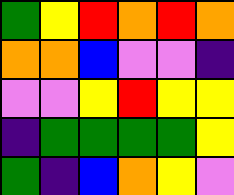[["green", "yellow", "red", "orange", "red", "orange"], ["orange", "orange", "blue", "violet", "violet", "indigo"], ["violet", "violet", "yellow", "red", "yellow", "yellow"], ["indigo", "green", "green", "green", "green", "yellow"], ["green", "indigo", "blue", "orange", "yellow", "violet"]]